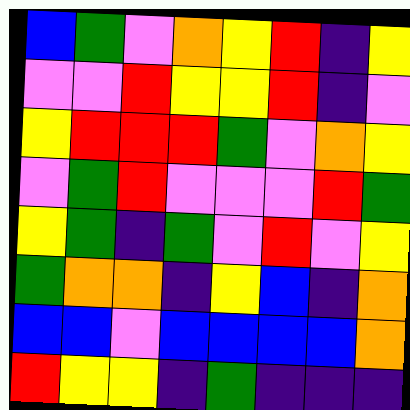[["blue", "green", "violet", "orange", "yellow", "red", "indigo", "yellow"], ["violet", "violet", "red", "yellow", "yellow", "red", "indigo", "violet"], ["yellow", "red", "red", "red", "green", "violet", "orange", "yellow"], ["violet", "green", "red", "violet", "violet", "violet", "red", "green"], ["yellow", "green", "indigo", "green", "violet", "red", "violet", "yellow"], ["green", "orange", "orange", "indigo", "yellow", "blue", "indigo", "orange"], ["blue", "blue", "violet", "blue", "blue", "blue", "blue", "orange"], ["red", "yellow", "yellow", "indigo", "green", "indigo", "indigo", "indigo"]]